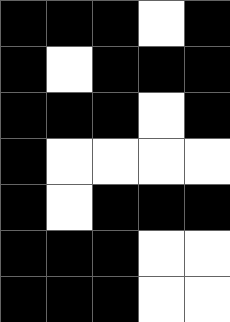[["black", "black", "black", "white", "black"], ["black", "white", "black", "black", "black"], ["black", "black", "black", "white", "black"], ["black", "white", "white", "white", "white"], ["black", "white", "black", "black", "black"], ["black", "black", "black", "white", "white"], ["black", "black", "black", "white", "white"]]